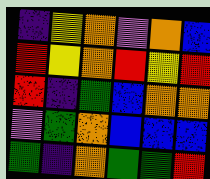[["indigo", "yellow", "orange", "violet", "orange", "blue"], ["red", "yellow", "orange", "red", "yellow", "red"], ["red", "indigo", "green", "blue", "orange", "orange"], ["violet", "green", "orange", "blue", "blue", "blue"], ["green", "indigo", "orange", "green", "green", "red"]]